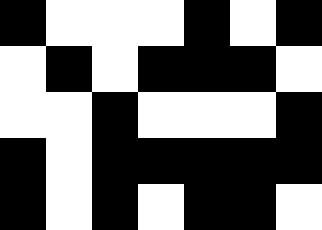[["black", "white", "white", "white", "black", "white", "black"], ["white", "black", "white", "black", "black", "black", "white"], ["white", "white", "black", "white", "white", "white", "black"], ["black", "white", "black", "black", "black", "black", "black"], ["black", "white", "black", "white", "black", "black", "white"]]